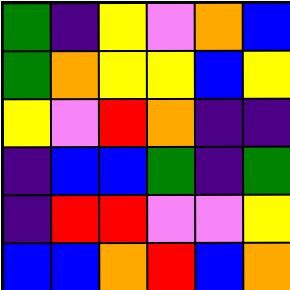[["green", "indigo", "yellow", "violet", "orange", "blue"], ["green", "orange", "yellow", "yellow", "blue", "yellow"], ["yellow", "violet", "red", "orange", "indigo", "indigo"], ["indigo", "blue", "blue", "green", "indigo", "green"], ["indigo", "red", "red", "violet", "violet", "yellow"], ["blue", "blue", "orange", "red", "blue", "orange"]]